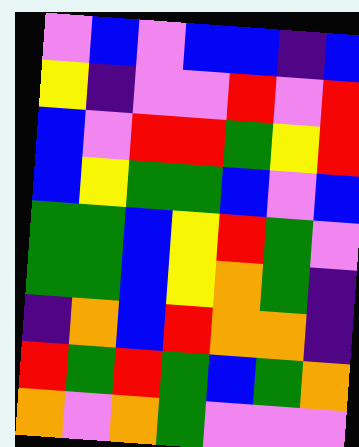[["violet", "blue", "violet", "blue", "blue", "indigo", "blue"], ["yellow", "indigo", "violet", "violet", "red", "violet", "red"], ["blue", "violet", "red", "red", "green", "yellow", "red"], ["blue", "yellow", "green", "green", "blue", "violet", "blue"], ["green", "green", "blue", "yellow", "red", "green", "violet"], ["green", "green", "blue", "yellow", "orange", "green", "indigo"], ["indigo", "orange", "blue", "red", "orange", "orange", "indigo"], ["red", "green", "red", "green", "blue", "green", "orange"], ["orange", "violet", "orange", "green", "violet", "violet", "violet"]]